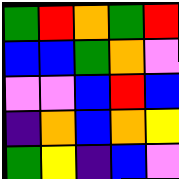[["green", "red", "orange", "green", "red"], ["blue", "blue", "green", "orange", "violet"], ["violet", "violet", "blue", "red", "blue"], ["indigo", "orange", "blue", "orange", "yellow"], ["green", "yellow", "indigo", "blue", "violet"]]